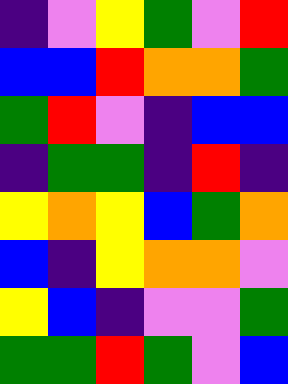[["indigo", "violet", "yellow", "green", "violet", "red"], ["blue", "blue", "red", "orange", "orange", "green"], ["green", "red", "violet", "indigo", "blue", "blue"], ["indigo", "green", "green", "indigo", "red", "indigo"], ["yellow", "orange", "yellow", "blue", "green", "orange"], ["blue", "indigo", "yellow", "orange", "orange", "violet"], ["yellow", "blue", "indigo", "violet", "violet", "green"], ["green", "green", "red", "green", "violet", "blue"]]